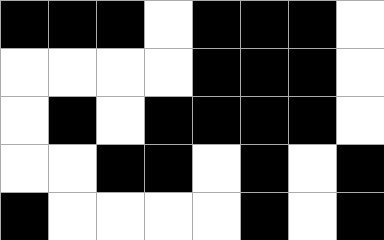[["black", "black", "black", "white", "black", "black", "black", "white"], ["white", "white", "white", "white", "black", "black", "black", "white"], ["white", "black", "white", "black", "black", "black", "black", "white"], ["white", "white", "black", "black", "white", "black", "white", "black"], ["black", "white", "white", "white", "white", "black", "white", "black"]]